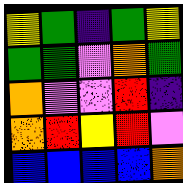[["yellow", "green", "indigo", "green", "yellow"], ["green", "green", "violet", "orange", "green"], ["orange", "violet", "violet", "red", "indigo"], ["orange", "red", "yellow", "red", "violet"], ["blue", "blue", "blue", "blue", "orange"]]